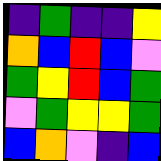[["indigo", "green", "indigo", "indigo", "yellow"], ["orange", "blue", "red", "blue", "violet"], ["green", "yellow", "red", "blue", "green"], ["violet", "green", "yellow", "yellow", "green"], ["blue", "orange", "violet", "indigo", "blue"]]